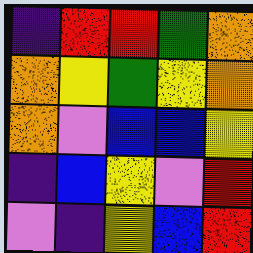[["indigo", "red", "red", "green", "orange"], ["orange", "yellow", "green", "yellow", "orange"], ["orange", "violet", "blue", "blue", "yellow"], ["indigo", "blue", "yellow", "violet", "red"], ["violet", "indigo", "yellow", "blue", "red"]]